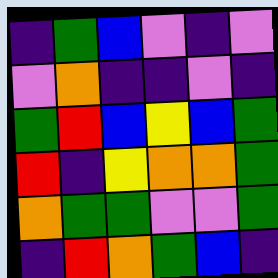[["indigo", "green", "blue", "violet", "indigo", "violet"], ["violet", "orange", "indigo", "indigo", "violet", "indigo"], ["green", "red", "blue", "yellow", "blue", "green"], ["red", "indigo", "yellow", "orange", "orange", "green"], ["orange", "green", "green", "violet", "violet", "green"], ["indigo", "red", "orange", "green", "blue", "indigo"]]